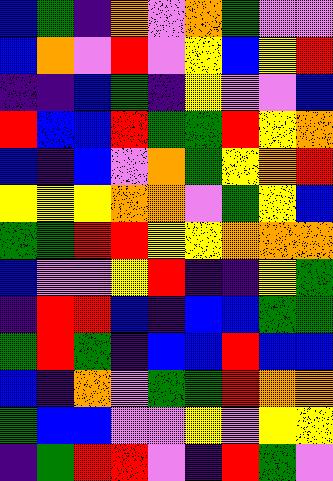[["blue", "green", "indigo", "orange", "violet", "orange", "green", "violet", "violet"], ["blue", "orange", "violet", "red", "violet", "yellow", "blue", "yellow", "red"], ["indigo", "indigo", "blue", "green", "indigo", "yellow", "violet", "violet", "blue"], ["red", "blue", "blue", "red", "green", "green", "red", "yellow", "orange"], ["blue", "indigo", "blue", "violet", "orange", "green", "yellow", "orange", "red"], ["yellow", "yellow", "yellow", "orange", "orange", "violet", "green", "yellow", "blue"], ["green", "green", "red", "red", "yellow", "yellow", "orange", "orange", "orange"], ["blue", "violet", "violet", "yellow", "red", "indigo", "indigo", "yellow", "green"], ["indigo", "red", "red", "blue", "indigo", "blue", "blue", "green", "green"], ["green", "red", "green", "indigo", "blue", "blue", "red", "blue", "blue"], ["blue", "indigo", "orange", "violet", "green", "green", "red", "orange", "orange"], ["green", "blue", "blue", "violet", "violet", "yellow", "violet", "yellow", "yellow"], ["indigo", "green", "red", "red", "violet", "indigo", "red", "green", "violet"]]